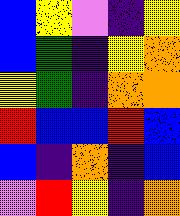[["blue", "yellow", "violet", "indigo", "yellow"], ["blue", "green", "indigo", "yellow", "orange"], ["yellow", "green", "indigo", "orange", "orange"], ["red", "blue", "blue", "red", "blue"], ["blue", "indigo", "orange", "indigo", "blue"], ["violet", "red", "yellow", "indigo", "orange"]]